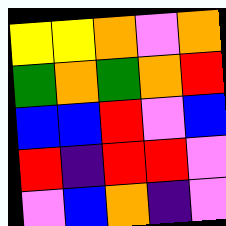[["yellow", "yellow", "orange", "violet", "orange"], ["green", "orange", "green", "orange", "red"], ["blue", "blue", "red", "violet", "blue"], ["red", "indigo", "red", "red", "violet"], ["violet", "blue", "orange", "indigo", "violet"]]